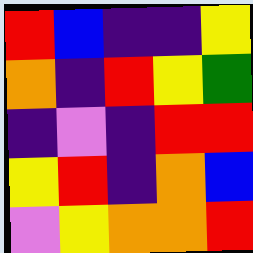[["red", "blue", "indigo", "indigo", "yellow"], ["orange", "indigo", "red", "yellow", "green"], ["indigo", "violet", "indigo", "red", "red"], ["yellow", "red", "indigo", "orange", "blue"], ["violet", "yellow", "orange", "orange", "red"]]